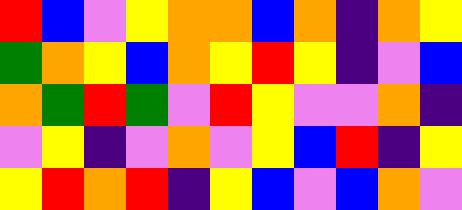[["red", "blue", "violet", "yellow", "orange", "orange", "blue", "orange", "indigo", "orange", "yellow"], ["green", "orange", "yellow", "blue", "orange", "yellow", "red", "yellow", "indigo", "violet", "blue"], ["orange", "green", "red", "green", "violet", "red", "yellow", "violet", "violet", "orange", "indigo"], ["violet", "yellow", "indigo", "violet", "orange", "violet", "yellow", "blue", "red", "indigo", "yellow"], ["yellow", "red", "orange", "red", "indigo", "yellow", "blue", "violet", "blue", "orange", "violet"]]